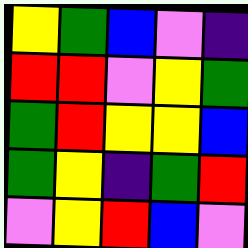[["yellow", "green", "blue", "violet", "indigo"], ["red", "red", "violet", "yellow", "green"], ["green", "red", "yellow", "yellow", "blue"], ["green", "yellow", "indigo", "green", "red"], ["violet", "yellow", "red", "blue", "violet"]]